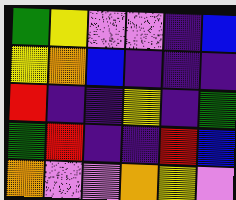[["green", "yellow", "violet", "violet", "indigo", "blue"], ["yellow", "orange", "blue", "indigo", "indigo", "indigo"], ["red", "indigo", "indigo", "yellow", "indigo", "green"], ["green", "red", "indigo", "indigo", "red", "blue"], ["orange", "violet", "violet", "orange", "yellow", "violet"]]